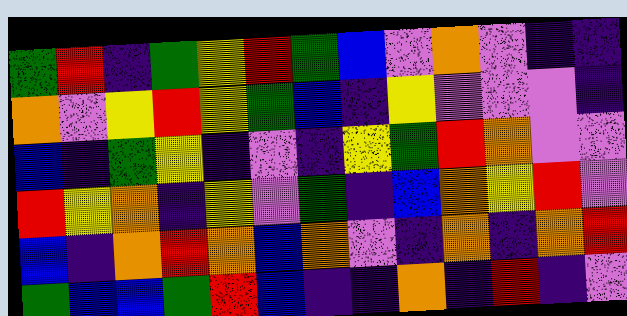[["green", "red", "indigo", "green", "yellow", "red", "green", "blue", "violet", "orange", "violet", "indigo", "indigo"], ["orange", "violet", "yellow", "red", "yellow", "green", "blue", "indigo", "yellow", "violet", "violet", "violet", "indigo"], ["blue", "indigo", "green", "yellow", "indigo", "violet", "indigo", "yellow", "green", "red", "orange", "violet", "violet"], ["red", "yellow", "orange", "indigo", "yellow", "violet", "green", "indigo", "blue", "orange", "yellow", "red", "violet"], ["blue", "indigo", "orange", "red", "orange", "blue", "orange", "violet", "indigo", "orange", "indigo", "orange", "red"], ["green", "blue", "blue", "green", "red", "blue", "indigo", "indigo", "orange", "indigo", "red", "indigo", "violet"]]